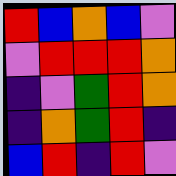[["red", "blue", "orange", "blue", "violet"], ["violet", "red", "red", "red", "orange"], ["indigo", "violet", "green", "red", "orange"], ["indigo", "orange", "green", "red", "indigo"], ["blue", "red", "indigo", "red", "violet"]]